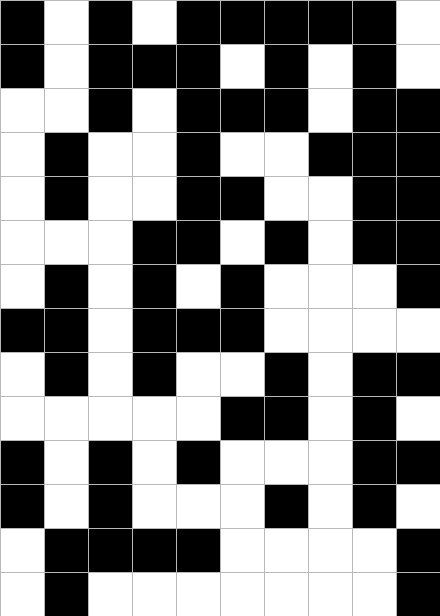[["black", "white", "black", "white", "black", "black", "black", "black", "black", "white"], ["black", "white", "black", "black", "black", "white", "black", "white", "black", "white"], ["white", "white", "black", "white", "black", "black", "black", "white", "black", "black"], ["white", "black", "white", "white", "black", "white", "white", "black", "black", "black"], ["white", "black", "white", "white", "black", "black", "white", "white", "black", "black"], ["white", "white", "white", "black", "black", "white", "black", "white", "black", "black"], ["white", "black", "white", "black", "white", "black", "white", "white", "white", "black"], ["black", "black", "white", "black", "black", "black", "white", "white", "white", "white"], ["white", "black", "white", "black", "white", "white", "black", "white", "black", "black"], ["white", "white", "white", "white", "white", "black", "black", "white", "black", "white"], ["black", "white", "black", "white", "black", "white", "white", "white", "black", "black"], ["black", "white", "black", "white", "white", "white", "black", "white", "black", "white"], ["white", "black", "black", "black", "black", "white", "white", "white", "white", "black"], ["white", "black", "white", "white", "white", "white", "white", "white", "white", "black"]]